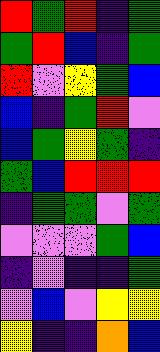[["red", "green", "red", "indigo", "green"], ["green", "red", "blue", "indigo", "green"], ["red", "violet", "yellow", "green", "blue"], ["blue", "indigo", "green", "red", "violet"], ["blue", "green", "yellow", "green", "indigo"], ["green", "blue", "red", "red", "red"], ["indigo", "green", "green", "violet", "green"], ["violet", "violet", "violet", "green", "blue"], ["indigo", "violet", "indigo", "indigo", "green"], ["violet", "blue", "violet", "yellow", "yellow"], ["yellow", "indigo", "indigo", "orange", "blue"]]